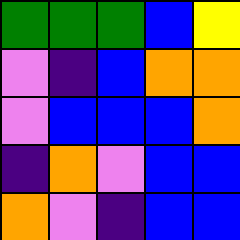[["green", "green", "green", "blue", "yellow"], ["violet", "indigo", "blue", "orange", "orange"], ["violet", "blue", "blue", "blue", "orange"], ["indigo", "orange", "violet", "blue", "blue"], ["orange", "violet", "indigo", "blue", "blue"]]